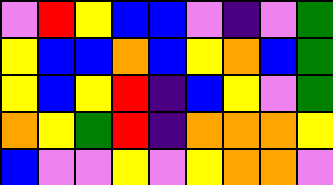[["violet", "red", "yellow", "blue", "blue", "violet", "indigo", "violet", "green"], ["yellow", "blue", "blue", "orange", "blue", "yellow", "orange", "blue", "green"], ["yellow", "blue", "yellow", "red", "indigo", "blue", "yellow", "violet", "green"], ["orange", "yellow", "green", "red", "indigo", "orange", "orange", "orange", "yellow"], ["blue", "violet", "violet", "yellow", "violet", "yellow", "orange", "orange", "violet"]]